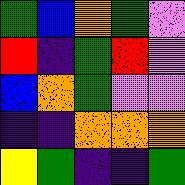[["green", "blue", "orange", "green", "violet"], ["red", "indigo", "green", "red", "violet"], ["blue", "orange", "green", "violet", "violet"], ["indigo", "indigo", "orange", "orange", "orange"], ["yellow", "green", "indigo", "indigo", "green"]]